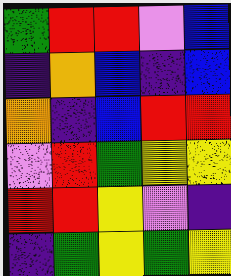[["green", "red", "red", "violet", "blue"], ["indigo", "orange", "blue", "indigo", "blue"], ["orange", "indigo", "blue", "red", "red"], ["violet", "red", "green", "yellow", "yellow"], ["red", "red", "yellow", "violet", "indigo"], ["indigo", "green", "yellow", "green", "yellow"]]